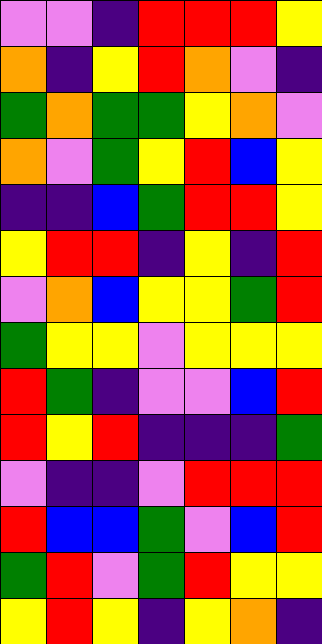[["violet", "violet", "indigo", "red", "red", "red", "yellow"], ["orange", "indigo", "yellow", "red", "orange", "violet", "indigo"], ["green", "orange", "green", "green", "yellow", "orange", "violet"], ["orange", "violet", "green", "yellow", "red", "blue", "yellow"], ["indigo", "indigo", "blue", "green", "red", "red", "yellow"], ["yellow", "red", "red", "indigo", "yellow", "indigo", "red"], ["violet", "orange", "blue", "yellow", "yellow", "green", "red"], ["green", "yellow", "yellow", "violet", "yellow", "yellow", "yellow"], ["red", "green", "indigo", "violet", "violet", "blue", "red"], ["red", "yellow", "red", "indigo", "indigo", "indigo", "green"], ["violet", "indigo", "indigo", "violet", "red", "red", "red"], ["red", "blue", "blue", "green", "violet", "blue", "red"], ["green", "red", "violet", "green", "red", "yellow", "yellow"], ["yellow", "red", "yellow", "indigo", "yellow", "orange", "indigo"]]